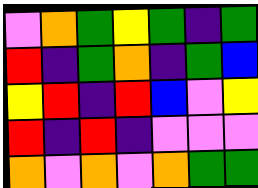[["violet", "orange", "green", "yellow", "green", "indigo", "green"], ["red", "indigo", "green", "orange", "indigo", "green", "blue"], ["yellow", "red", "indigo", "red", "blue", "violet", "yellow"], ["red", "indigo", "red", "indigo", "violet", "violet", "violet"], ["orange", "violet", "orange", "violet", "orange", "green", "green"]]